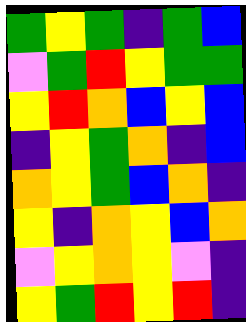[["green", "yellow", "green", "indigo", "green", "blue"], ["violet", "green", "red", "yellow", "green", "green"], ["yellow", "red", "orange", "blue", "yellow", "blue"], ["indigo", "yellow", "green", "orange", "indigo", "blue"], ["orange", "yellow", "green", "blue", "orange", "indigo"], ["yellow", "indigo", "orange", "yellow", "blue", "orange"], ["violet", "yellow", "orange", "yellow", "violet", "indigo"], ["yellow", "green", "red", "yellow", "red", "indigo"]]